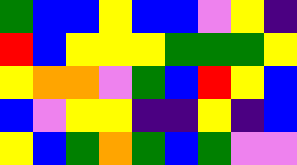[["green", "blue", "blue", "yellow", "blue", "blue", "violet", "yellow", "indigo"], ["red", "blue", "yellow", "yellow", "yellow", "green", "green", "green", "yellow"], ["yellow", "orange", "orange", "violet", "green", "blue", "red", "yellow", "blue"], ["blue", "violet", "yellow", "yellow", "indigo", "indigo", "yellow", "indigo", "blue"], ["yellow", "blue", "green", "orange", "green", "blue", "green", "violet", "violet"]]